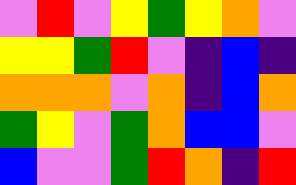[["violet", "red", "violet", "yellow", "green", "yellow", "orange", "violet"], ["yellow", "yellow", "green", "red", "violet", "indigo", "blue", "indigo"], ["orange", "orange", "orange", "violet", "orange", "indigo", "blue", "orange"], ["green", "yellow", "violet", "green", "orange", "blue", "blue", "violet"], ["blue", "violet", "violet", "green", "red", "orange", "indigo", "red"]]